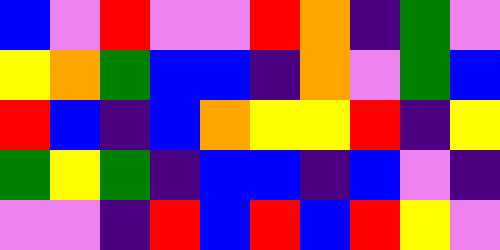[["blue", "violet", "red", "violet", "violet", "red", "orange", "indigo", "green", "violet"], ["yellow", "orange", "green", "blue", "blue", "indigo", "orange", "violet", "green", "blue"], ["red", "blue", "indigo", "blue", "orange", "yellow", "yellow", "red", "indigo", "yellow"], ["green", "yellow", "green", "indigo", "blue", "blue", "indigo", "blue", "violet", "indigo"], ["violet", "violet", "indigo", "red", "blue", "red", "blue", "red", "yellow", "violet"]]